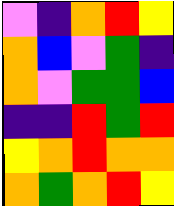[["violet", "indigo", "orange", "red", "yellow"], ["orange", "blue", "violet", "green", "indigo"], ["orange", "violet", "green", "green", "blue"], ["indigo", "indigo", "red", "green", "red"], ["yellow", "orange", "red", "orange", "orange"], ["orange", "green", "orange", "red", "yellow"]]